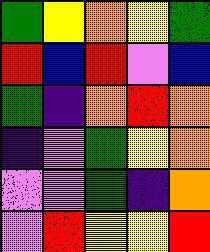[["green", "yellow", "orange", "yellow", "green"], ["red", "blue", "red", "violet", "blue"], ["green", "indigo", "orange", "red", "orange"], ["indigo", "violet", "green", "yellow", "orange"], ["violet", "violet", "green", "indigo", "orange"], ["violet", "red", "yellow", "yellow", "red"]]